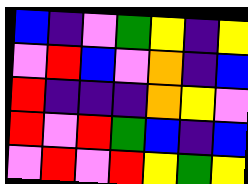[["blue", "indigo", "violet", "green", "yellow", "indigo", "yellow"], ["violet", "red", "blue", "violet", "orange", "indigo", "blue"], ["red", "indigo", "indigo", "indigo", "orange", "yellow", "violet"], ["red", "violet", "red", "green", "blue", "indigo", "blue"], ["violet", "red", "violet", "red", "yellow", "green", "yellow"]]